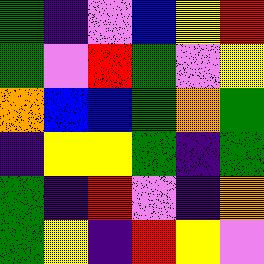[["green", "indigo", "violet", "blue", "yellow", "red"], ["green", "violet", "red", "green", "violet", "yellow"], ["orange", "blue", "blue", "green", "orange", "green"], ["indigo", "yellow", "yellow", "green", "indigo", "green"], ["green", "indigo", "red", "violet", "indigo", "orange"], ["green", "yellow", "indigo", "red", "yellow", "violet"]]